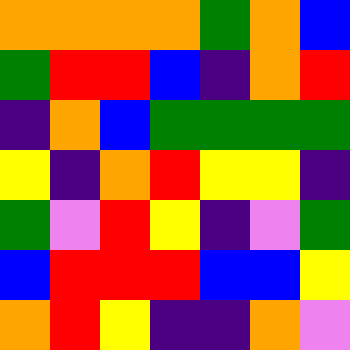[["orange", "orange", "orange", "orange", "green", "orange", "blue"], ["green", "red", "red", "blue", "indigo", "orange", "red"], ["indigo", "orange", "blue", "green", "green", "green", "green"], ["yellow", "indigo", "orange", "red", "yellow", "yellow", "indigo"], ["green", "violet", "red", "yellow", "indigo", "violet", "green"], ["blue", "red", "red", "red", "blue", "blue", "yellow"], ["orange", "red", "yellow", "indigo", "indigo", "orange", "violet"]]